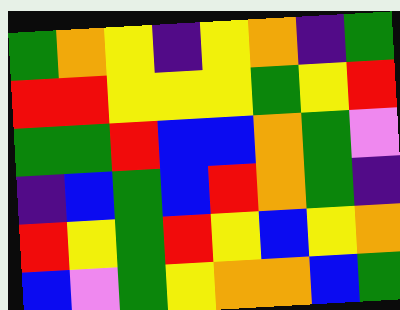[["green", "orange", "yellow", "indigo", "yellow", "orange", "indigo", "green"], ["red", "red", "yellow", "yellow", "yellow", "green", "yellow", "red"], ["green", "green", "red", "blue", "blue", "orange", "green", "violet"], ["indigo", "blue", "green", "blue", "red", "orange", "green", "indigo"], ["red", "yellow", "green", "red", "yellow", "blue", "yellow", "orange"], ["blue", "violet", "green", "yellow", "orange", "orange", "blue", "green"]]